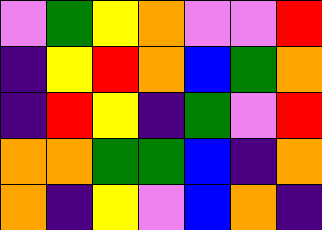[["violet", "green", "yellow", "orange", "violet", "violet", "red"], ["indigo", "yellow", "red", "orange", "blue", "green", "orange"], ["indigo", "red", "yellow", "indigo", "green", "violet", "red"], ["orange", "orange", "green", "green", "blue", "indigo", "orange"], ["orange", "indigo", "yellow", "violet", "blue", "orange", "indigo"]]